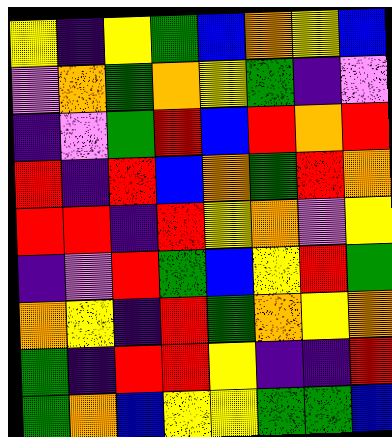[["yellow", "indigo", "yellow", "green", "blue", "orange", "yellow", "blue"], ["violet", "orange", "green", "orange", "yellow", "green", "indigo", "violet"], ["indigo", "violet", "green", "red", "blue", "red", "orange", "red"], ["red", "indigo", "red", "blue", "orange", "green", "red", "orange"], ["red", "red", "indigo", "red", "yellow", "orange", "violet", "yellow"], ["indigo", "violet", "red", "green", "blue", "yellow", "red", "green"], ["orange", "yellow", "indigo", "red", "green", "orange", "yellow", "orange"], ["green", "indigo", "red", "red", "yellow", "indigo", "indigo", "red"], ["green", "orange", "blue", "yellow", "yellow", "green", "green", "blue"]]